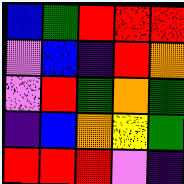[["blue", "green", "red", "red", "red"], ["violet", "blue", "indigo", "red", "orange"], ["violet", "red", "green", "orange", "green"], ["indigo", "blue", "orange", "yellow", "green"], ["red", "red", "red", "violet", "indigo"]]